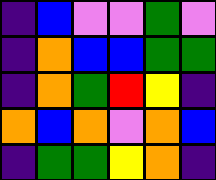[["indigo", "blue", "violet", "violet", "green", "violet"], ["indigo", "orange", "blue", "blue", "green", "green"], ["indigo", "orange", "green", "red", "yellow", "indigo"], ["orange", "blue", "orange", "violet", "orange", "blue"], ["indigo", "green", "green", "yellow", "orange", "indigo"]]